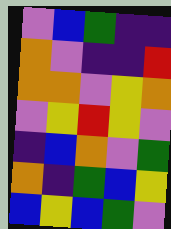[["violet", "blue", "green", "indigo", "indigo"], ["orange", "violet", "indigo", "indigo", "red"], ["orange", "orange", "violet", "yellow", "orange"], ["violet", "yellow", "red", "yellow", "violet"], ["indigo", "blue", "orange", "violet", "green"], ["orange", "indigo", "green", "blue", "yellow"], ["blue", "yellow", "blue", "green", "violet"]]